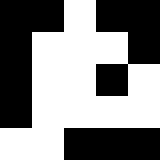[["black", "black", "white", "black", "black"], ["black", "white", "white", "white", "black"], ["black", "white", "white", "black", "white"], ["black", "white", "white", "white", "white"], ["white", "white", "black", "black", "black"]]